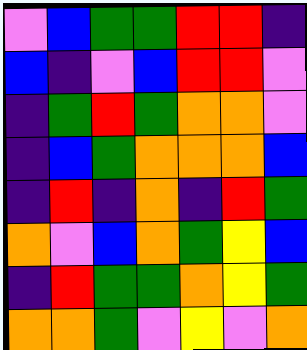[["violet", "blue", "green", "green", "red", "red", "indigo"], ["blue", "indigo", "violet", "blue", "red", "red", "violet"], ["indigo", "green", "red", "green", "orange", "orange", "violet"], ["indigo", "blue", "green", "orange", "orange", "orange", "blue"], ["indigo", "red", "indigo", "orange", "indigo", "red", "green"], ["orange", "violet", "blue", "orange", "green", "yellow", "blue"], ["indigo", "red", "green", "green", "orange", "yellow", "green"], ["orange", "orange", "green", "violet", "yellow", "violet", "orange"]]